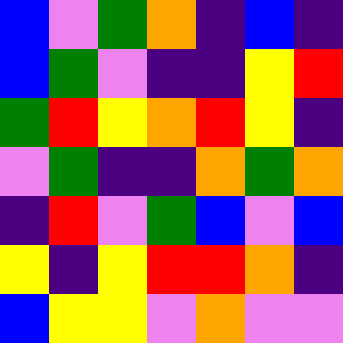[["blue", "violet", "green", "orange", "indigo", "blue", "indigo"], ["blue", "green", "violet", "indigo", "indigo", "yellow", "red"], ["green", "red", "yellow", "orange", "red", "yellow", "indigo"], ["violet", "green", "indigo", "indigo", "orange", "green", "orange"], ["indigo", "red", "violet", "green", "blue", "violet", "blue"], ["yellow", "indigo", "yellow", "red", "red", "orange", "indigo"], ["blue", "yellow", "yellow", "violet", "orange", "violet", "violet"]]